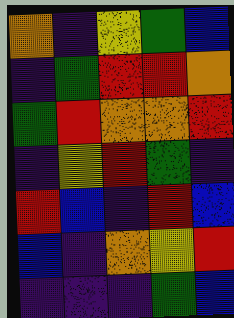[["orange", "indigo", "yellow", "green", "blue"], ["indigo", "green", "red", "red", "orange"], ["green", "red", "orange", "orange", "red"], ["indigo", "yellow", "red", "green", "indigo"], ["red", "blue", "indigo", "red", "blue"], ["blue", "indigo", "orange", "yellow", "red"], ["indigo", "indigo", "indigo", "green", "blue"]]